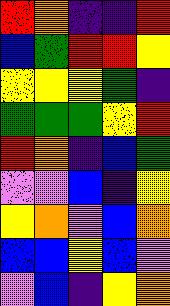[["red", "orange", "indigo", "indigo", "red"], ["blue", "green", "red", "red", "yellow"], ["yellow", "yellow", "yellow", "green", "indigo"], ["green", "green", "green", "yellow", "red"], ["red", "orange", "indigo", "blue", "green"], ["violet", "violet", "blue", "indigo", "yellow"], ["yellow", "orange", "violet", "blue", "orange"], ["blue", "blue", "yellow", "blue", "violet"], ["violet", "blue", "indigo", "yellow", "orange"]]